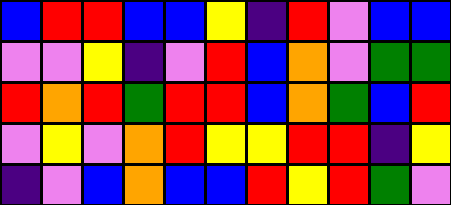[["blue", "red", "red", "blue", "blue", "yellow", "indigo", "red", "violet", "blue", "blue"], ["violet", "violet", "yellow", "indigo", "violet", "red", "blue", "orange", "violet", "green", "green"], ["red", "orange", "red", "green", "red", "red", "blue", "orange", "green", "blue", "red"], ["violet", "yellow", "violet", "orange", "red", "yellow", "yellow", "red", "red", "indigo", "yellow"], ["indigo", "violet", "blue", "orange", "blue", "blue", "red", "yellow", "red", "green", "violet"]]